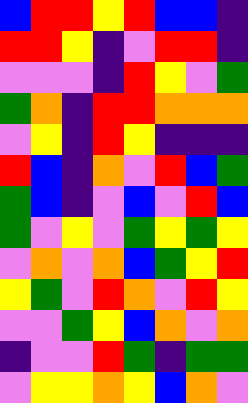[["blue", "red", "red", "yellow", "red", "blue", "blue", "indigo"], ["red", "red", "yellow", "indigo", "violet", "red", "red", "indigo"], ["violet", "violet", "violet", "indigo", "red", "yellow", "violet", "green"], ["green", "orange", "indigo", "red", "red", "orange", "orange", "orange"], ["violet", "yellow", "indigo", "red", "yellow", "indigo", "indigo", "indigo"], ["red", "blue", "indigo", "orange", "violet", "red", "blue", "green"], ["green", "blue", "indigo", "violet", "blue", "violet", "red", "blue"], ["green", "violet", "yellow", "violet", "green", "yellow", "green", "yellow"], ["violet", "orange", "violet", "orange", "blue", "green", "yellow", "red"], ["yellow", "green", "violet", "red", "orange", "violet", "red", "yellow"], ["violet", "violet", "green", "yellow", "blue", "orange", "violet", "orange"], ["indigo", "violet", "violet", "red", "green", "indigo", "green", "green"], ["violet", "yellow", "yellow", "orange", "yellow", "blue", "orange", "violet"]]